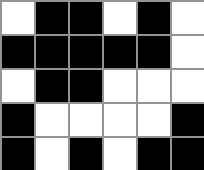[["white", "black", "black", "white", "black", "white"], ["black", "black", "black", "black", "black", "white"], ["white", "black", "black", "white", "white", "white"], ["black", "white", "white", "white", "white", "black"], ["black", "white", "black", "white", "black", "black"]]